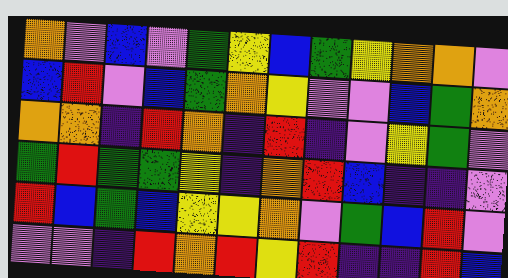[["orange", "violet", "blue", "violet", "green", "yellow", "blue", "green", "yellow", "orange", "orange", "violet"], ["blue", "red", "violet", "blue", "green", "orange", "yellow", "violet", "violet", "blue", "green", "orange"], ["orange", "orange", "indigo", "red", "orange", "indigo", "red", "indigo", "violet", "yellow", "green", "violet"], ["green", "red", "green", "green", "yellow", "indigo", "orange", "red", "blue", "indigo", "indigo", "violet"], ["red", "blue", "green", "blue", "yellow", "yellow", "orange", "violet", "green", "blue", "red", "violet"], ["violet", "violet", "indigo", "red", "orange", "red", "yellow", "red", "indigo", "indigo", "red", "blue"]]